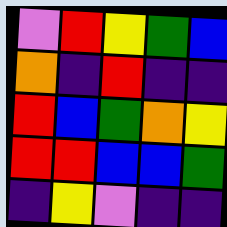[["violet", "red", "yellow", "green", "blue"], ["orange", "indigo", "red", "indigo", "indigo"], ["red", "blue", "green", "orange", "yellow"], ["red", "red", "blue", "blue", "green"], ["indigo", "yellow", "violet", "indigo", "indigo"]]